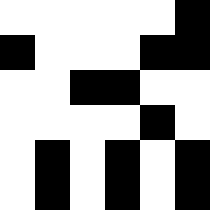[["white", "white", "white", "white", "white", "black"], ["black", "white", "white", "white", "black", "black"], ["white", "white", "black", "black", "white", "white"], ["white", "white", "white", "white", "black", "white"], ["white", "black", "white", "black", "white", "black"], ["white", "black", "white", "black", "white", "black"]]